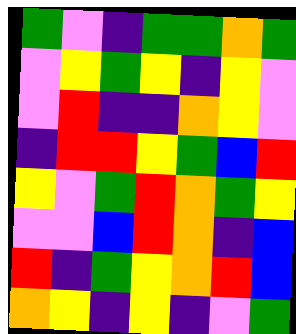[["green", "violet", "indigo", "green", "green", "orange", "green"], ["violet", "yellow", "green", "yellow", "indigo", "yellow", "violet"], ["violet", "red", "indigo", "indigo", "orange", "yellow", "violet"], ["indigo", "red", "red", "yellow", "green", "blue", "red"], ["yellow", "violet", "green", "red", "orange", "green", "yellow"], ["violet", "violet", "blue", "red", "orange", "indigo", "blue"], ["red", "indigo", "green", "yellow", "orange", "red", "blue"], ["orange", "yellow", "indigo", "yellow", "indigo", "violet", "green"]]